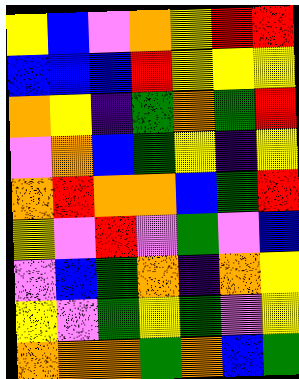[["yellow", "blue", "violet", "orange", "yellow", "red", "red"], ["blue", "blue", "blue", "red", "yellow", "yellow", "yellow"], ["orange", "yellow", "indigo", "green", "orange", "green", "red"], ["violet", "orange", "blue", "green", "yellow", "indigo", "yellow"], ["orange", "red", "orange", "orange", "blue", "green", "red"], ["yellow", "violet", "red", "violet", "green", "violet", "blue"], ["violet", "blue", "green", "orange", "indigo", "orange", "yellow"], ["yellow", "violet", "green", "yellow", "green", "violet", "yellow"], ["orange", "orange", "orange", "green", "orange", "blue", "green"]]